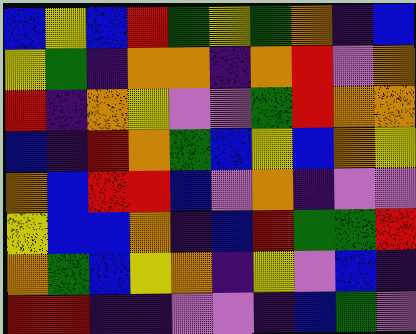[["blue", "yellow", "blue", "red", "green", "yellow", "green", "orange", "indigo", "blue"], ["yellow", "green", "indigo", "orange", "orange", "indigo", "orange", "red", "violet", "orange"], ["red", "indigo", "orange", "yellow", "violet", "violet", "green", "red", "orange", "orange"], ["blue", "indigo", "red", "orange", "green", "blue", "yellow", "blue", "orange", "yellow"], ["orange", "blue", "red", "red", "blue", "violet", "orange", "indigo", "violet", "violet"], ["yellow", "blue", "blue", "orange", "indigo", "blue", "red", "green", "green", "red"], ["orange", "green", "blue", "yellow", "orange", "indigo", "yellow", "violet", "blue", "indigo"], ["red", "red", "indigo", "indigo", "violet", "violet", "indigo", "blue", "green", "violet"]]